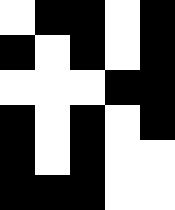[["white", "black", "black", "white", "black"], ["black", "white", "black", "white", "black"], ["white", "white", "white", "black", "black"], ["black", "white", "black", "white", "black"], ["black", "white", "black", "white", "white"], ["black", "black", "black", "white", "white"]]